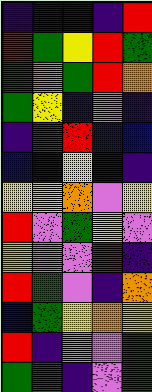[["indigo", "indigo", "blue", "indigo", "red"], ["red", "green", "yellow", "red", "green"], ["green", "orange", "green", "red", "orange"], ["green", "yellow", "indigo", "violet", "indigo"], ["indigo", "green", "red", "indigo", "blue"], ["blue", "indigo", "yellow", "indigo", "indigo"], ["yellow", "yellow", "orange", "violet", "yellow"], ["red", "violet", "green", "yellow", "violet"], ["yellow", "violet", "violet", "red", "indigo"], ["red", "green", "violet", "indigo", "orange"], ["blue", "green", "yellow", "orange", "yellow"], ["red", "indigo", "violet", "violet", "green"], ["green", "green", "indigo", "violet", "green"]]